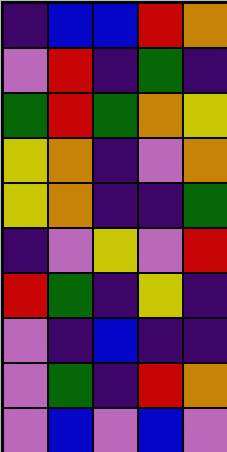[["indigo", "blue", "blue", "red", "orange"], ["violet", "red", "indigo", "green", "indigo"], ["green", "red", "green", "orange", "yellow"], ["yellow", "orange", "indigo", "violet", "orange"], ["yellow", "orange", "indigo", "indigo", "green"], ["indigo", "violet", "yellow", "violet", "red"], ["red", "green", "indigo", "yellow", "indigo"], ["violet", "indigo", "blue", "indigo", "indigo"], ["violet", "green", "indigo", "red", "orange"], ["violet", "blue", "violet", "blue", "violet"]]